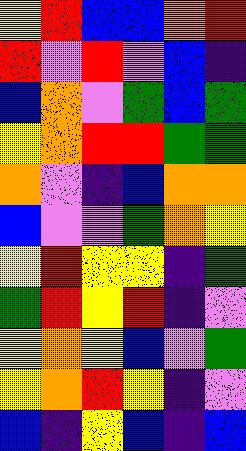[["yellow", "red", "blue", "blue", "orange", "red"], ["red", "violet", "red", "violet", "blue", "indigo"], ["blue", "orange", "violet", "green", "blue", "green"], ["yellow", "orange", "red", "red", "green", "green"], ["orange", "violet", "indigo", "blue", "orange", "orange"], ["blue", "violet", "violet", "green", "orange", "yellow"], ["yellow", "red", "yellow", "yellow", "indigo", "green"], ["green", "red", "yellow", "red", "indigo", "violet"], ["yellow", "orange", "yellow", "blue", "violet", "green"], ["yellow", "orange", "red", "yellow", "indigo", "violet"], ["blue", "indigo", "yellow", "blue", "indigo", "blue"]]